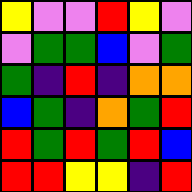[["yellow", "violet", "violet", "red", "yellow", "violet"], ["violet", "green", "green", "blue", "violet", "green"], ["green", "indigo", "red", "indigo", "orange", "orange"], ["blue", "green", "indigo", "orange", "green", "red"], ["red", "green", "red", "green", "red", "blue"], ["red", "red", "yellow", "yellow", "indigo", "red"]]